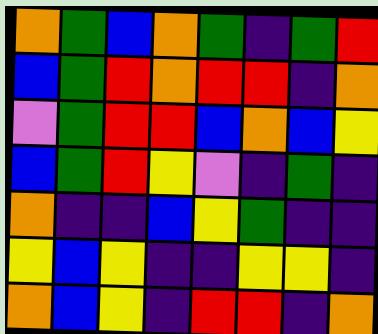[["orange", "green", "blue", "orange", "green", "indigo", "green", "red"], ["blue", "green", "red", "orange", "red", "red", "indigo", "orange"], ["violet", "green", "red", "red", "blue", "orange", "blue", "yellow"], ["blue", "green", "red", "yellow", "violet", "indigo", "green", "indigo"], ["orange", "indigo", "indigo", "blue", "yellow", "green", "indigo", "indigo"], ["yellow", "blue", "yellow", "indigo", "indigo", "yellow", "yellow", "indigo"], ["orange", "blue", "yellow", "indigo", "red", "red", "indigo", "orange"]]